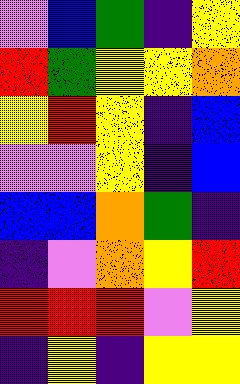[["violet", "blue", "green", "indigo", "yellow"], ["red", "green", "yellow", "yellow", "orange"], ["yellow", "red", "yellow", "indigo", "blue"], ["violet", "violet", "yellow", "indigo", "blue"], ["blue", "blue", "orange", "green", "indigo"], ["indigo", "violet", "orange", "yellow", "red"], ["red", "red", "red", "violet", "yellow"], ["indigo", "yellow", "indigo", "yellow", "yellow"]]